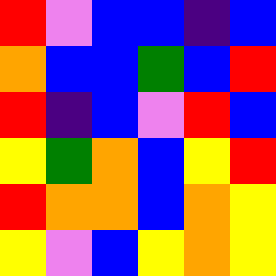[["red", "violet", "blue", "blue", "indigo", "blue"], ["orange", "blue", "blue", "green", "blue", "red"], ["red", "indigo", "blue", "violet", "red", "blue"], ["yellow", "green", "orange", "blue", "yellow", "red"], ["red", "orange", "orange", "blue", "orange", "yellow"], ["yellow", "violet", "blue", "yellow", "orange", "yellow"]]